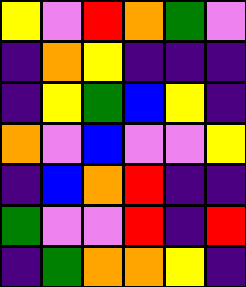[["yellow", "violet", "red", "orange", "green", "violet"], ["indigo", "orange", "yellow", "indigo", "indigo", "indigo"], ["indigo", "yellow", "green", "blue", "yellow", "indigo"], ["orange", "violet", "blue", "violet", "violet", "yellow"], ["indigo", "blue", "orange", "red", "indigo", "indigo"], ["green", "violet", "violet", "red", "indigo", "red"], ["indigo", "green", "orange", "orange", "yellow", "indigo"]]